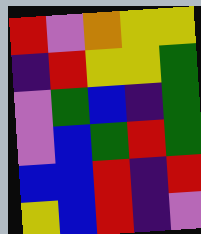[["red", "violet", "orange", "yellow", "yellow"], ["indigo", "red", "yellow", "yellow", "green"], ["violet", "green", "blue", "indigo", "green"], ["violet", "blue", "green", "red", "green"], ["blue", "blue", "red", "indigo", "red"], ["yellow", "blue", "red", "indigo", "violet"]]